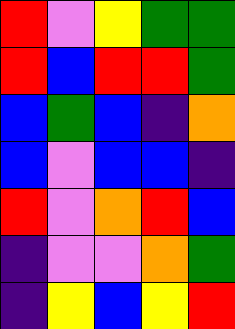[["red", "violet", "yellow", "green", "green"], ["red", "blue", "red", "red", "green"], ["blue", "green", "blue", "indigo", "orange"], ["blue", "violet", "blue", "blue", "indigo"], ["red", "violet", "orange", "red", "blue"], ["indigo", "violet", "violet", "orange", "green"], ["indigo", "yellow", "blue", "yellow", "red"]]